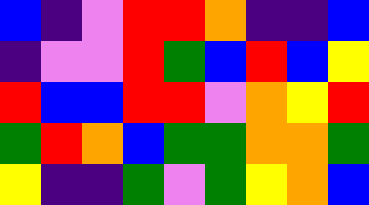[["blue", "indigo", "violet", "red", "red", "orange", "indigo", "indigo", "blue"], ["indigo", "violet", "violet", "red", "green", "blue", "red", "blue", "yellow"], ["red", "blue", "blue", "red", "red", "violet", "orange", "yellow", "red"], ["green", "red", "orange", "blue", "green", "green", "orange", "orange", "green"], ["yellow", "indigo", "indigo", "green", "violet", "green", "yellow", "orange", "blue"]]